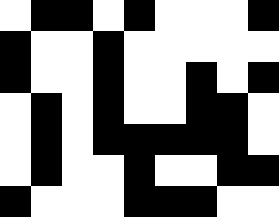[["white", "black", "black", "white", "black", "white", "white", "white", "black"], ["black", "white", "white", "black", "white", "white", "white", "white", "white"], ["black", "white", "white", "black", "white", "white", "black", "white", "black"], ["white", "black", "white", "black", "white", "white", "black", "black", "white"], ["white", "black", "white", "black", "black", "black", "black", "black", "white"], ["white", "black", "white", "white", "black", "white", "white", "black", "black"], ["black", "white", "white", "white", "black", "black", "black", "white", "white"]]